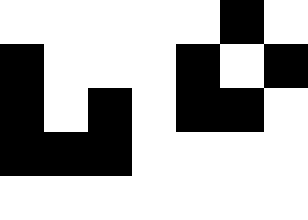[["white", "white", "white", "white", "white", "black", "white"], ["black", "white", "white", "white", "black", "white", "black"], ["black", "white", "black", "white", "black", "black", "white"], ["black", "black", "black", "white", "white", "white", "white"], ["white", "white", "white", "white", "white", "white", "white"]]